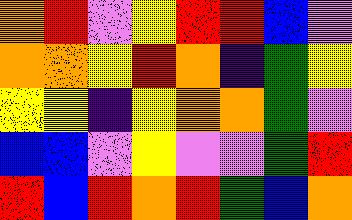[["orange", "red", "violet", "yellow", "red", "red", "blue", "violet"], ["orange", "orange", "yellow", "red", "orange", "indigo", "green", "yellow"], ["yellow", "yellow", "indigo", "yellow", "orange", "orange", "green", "violet"], ["blue", "blue", "violet", "yellow", "violet", "violet", "green", "red"], ["red", "blue", "red", "orange", "red", "green", "blue", "orange"]]